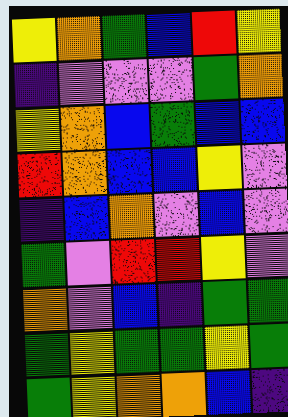[["yellow", "orange", "green", "blue", "red", "yellow"], ["indigo", "violet", "violet", "violet", "green", "orange"], ["yellow", "orange", "blue", "green", "blue", "blue"], ["red", "orange", "blue", "blue", "yellow", "violet"], ["indigo", "blue", "orange", "violet", "blue", "violet"], ["green", "violet", "red", "red", "yellow", "violet"], ["orange", "violet", "blue", "indigo", "green", "green"], ["green", "yellow", "green", "green", "yellow", "green"], ["green", "yellow", "orange", "orange", "blue", "indigo"]]